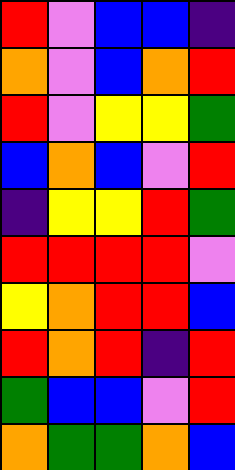[["red", "violet", "blue", "blue", "indigo"], ["orange", "violet", "blue", "orange", "red"], ["red", "violet", "yellow", "yellow", "green"], ["blue", "orange", "blue", "violet", "red"], ["indigo", "yellow", "yellow", "red", "green"], ["red", "red", "red", "red", "violet"], ["yellow", "orange", "red", "red", "blue"], ["red", "orange", "red", "indigo", "red"], ["green", "blue", "blue", "violet", "red"], ["orange", "green", "green", "orange", "blue"]]